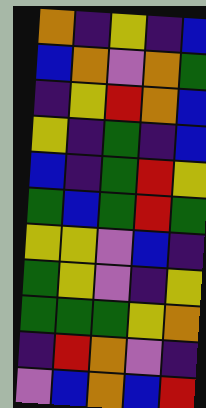[["orange", "indigo", "yellow", "indigo", "blue"], ["blue", "orange", "violet", "orange", "green"], ["indigo", "yellow", "red", "orange", "blue"], ["yellow", "indigo", "green", "indigo", "blue"], ["blue", "indigo", "green", "red", "yellow"], ["green", "blue", "green", "red", "green"], ["yellow", "yellow", "violet", "blue", "indigo"], ["green", "yellow", "violet", "indigo", "yellow"], ["green", "green", "green", "yellow", "orange"], ["indigo", "red", "orange", "violet", "indigo"], ["violet", "blue", "orange", "blue", "red"]]